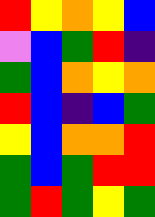[["red", "yellow", "orange", "yellow", "blue"], ["violet", "blue", "green", "red", "indigo"], ["green", "blue", "orange", "yellow", "orange"], ["red", "blue", "indigo", "blue", "green"], ["yellow", "blue", "orange", "orange", "red"], ["green", "blue", "green", "red", "red"], ["green", "red", "green", "yellow", "green"]]